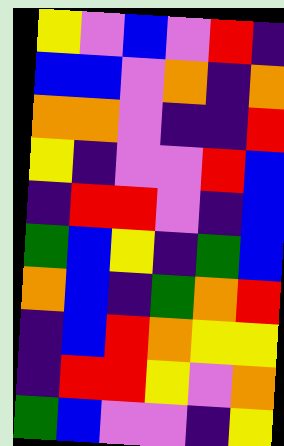[["yellow", "violet", "blue", "violet", "red", "indigo"], ["blue", "blue", "violet", "orange", "indigo", "orange"], ["orange", "orange", "violet", "indigo", "indigo", "red"], ["yellow", "indigo", "violet", "violet", "red", "blue"], ["indigo", "red", "red", "violet", "indigo", "blue"], ["green", "blue", "yellow", "indigo", "green", "blue"], ["orange", "blue", "indigo", "green", "orange", "red"], ["indigo", "blue", "red", "orange", "yellow", "yellow"], ["indigo", "red", "red", "yellow", "violet", "orange"], ["green", "blue", "violet", "violet", "indigo", "yellow"]]